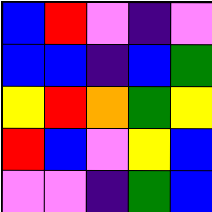[["blue", "red", "violet", "indigo", "violet"], ["blue", "blue", "indigo", "blue", "green"], ["yellow", "red", "orange", "green", "yellow"], ["red", "blue", "violet", "yellow", "blue"], ["violet", "violet", "indigo", "green", "blue"]]